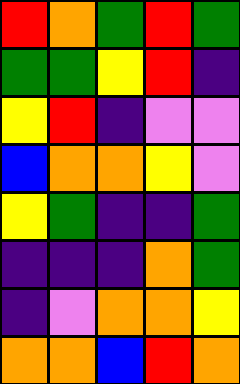[["red", "orange", "green", "red", "green"], ["green", "green", "yellow", "red", "indigo"], ["yellow", "red", "indigo", "violet", "violet"], ["blue", "orange", "orange", "yellow", "violet"], ["yellow", "green", "indigo", "indigo", "green"], ["indigo", "indigo", "indigo", "orange", "green"], ["indigo", "violet", "orange", "orange", "yellow"], ["orange", "orange", "blue", "red", "orange"]]